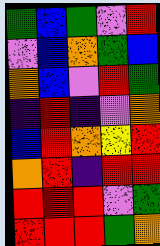[["green", "blue", "green", "violet", "red"], ["violet", "blue", "orange", "green", "blue"], ["orange", "blue", "violet", "red", "green"], ["indigo", "red", "indigo", "violet", "orange"], ["blue", "red", "orange", "yellow", "red"], ["orange", "red", "indigo", "red", "red"], ["red", "red", "red", "violet", "green"], ["red", "red", "red", "green", "orange"]]